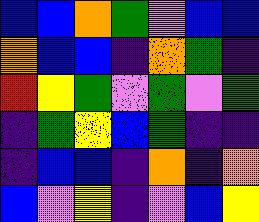[["blue", "blue", "orange", "green", "violet", "blue", "blue"], ["orange", "blue", "blue", "indigo", "orange", "green", "indigo"], ["red", "yellow", "green", "violet", "green", "violet", "green"], ["indigo", "green", "yellow", "blue", "green", "indigo", "indigo"], ["indigo", "blue", "blue", "indigo", "orange", "indigo", "orange"], ["blue", "violet", "yellow", "indigo", "violet", "blue", "yellow"]]